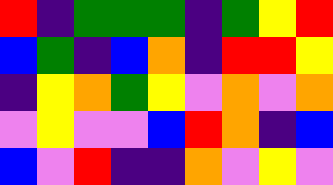[["red", "indigo", "green", "green", "green", "indigo", "green", "yellow", "red"], ["blue", "green", "indigo", "blue", "orange", "indigo", "red", "red", "yellow"], ["indigo", "yellow", "orange", "green", "yellow", "violet", "orange", "violet", "orange"], ["violet", "yellow", "violet", "violet", "blue", "red", "orange", "indigo", "blue"], ["blue", "violet", "red", "indigo", "indigo", "orange", "violet", "yellow", "violet"]]